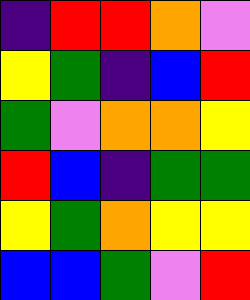[["indigo", "red", "red", "orange", "violet"], ["yellow", "green", "indigo", "blue", "red"], ["green", "violet", "orange", "orange", "yellow"], ["red", "blue", "indigo", "green", "green"], ["yellow", "green", "orange", "yellow", "yellow"], ["blue", "blue", "green", "violet", "red"]]